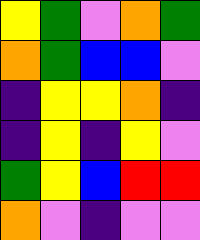[["yellow", "green", "violet", "orange", "green"], ["orange", "green", "blue", "blue", "violet"], ["indigo", "yellow", "yellow", "orange", "indigo"], ["indigo", "yellow", "indigo", "yellow", "violet"], ["green", "yellow", "blue", "red", "red"], ["orange", "violet", "indigo", "violet", "violet"]]